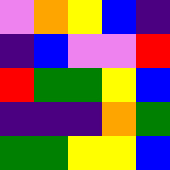[["violet", "orange", "yellow", "blue", "indigo"], ["indigo", "blue", "violet", "violet", "red"], ["red", "green", "green", "yellow", "blue"], ["indigo", "indigo", "indigo", "orange", "green"], ["green", "green", "yellow", "yellow", "blue"]]